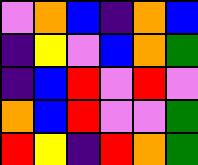[["violet", "orange", "blue", "indigo", "orange", "blue"], ["indigo", "yellow", "violet", "blue", "orange", "green"], ["indigo", "blue", "red", "violet", "red", "violet"], ["orange", "blue", "red", "violet", "violet", "green"], ["red", "yellow", "indigo", "red", "orange", "green"]]